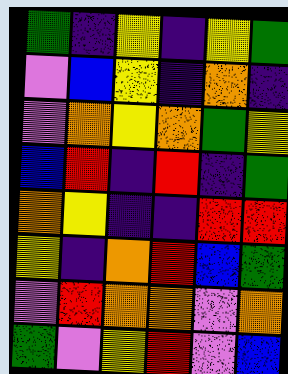[["green", "indigo", "yellow", "indigo", "yellow", "green"], ["violet", "blue", "yellow", "indigo", "orange", "indigo"], ["violet", "orange", "yellow", "orange", "green", "yellow"], ["blue", "red", "indigo", "red", "indigo", "green"], ["orange", "yellow", "indigo", "indigo", "red", "red"], ["yellow", "indigo", "orange", "red", "blue", "green"], ["violet", "red", "orange", "orange", "violet", "orange"], ["green", "violet", "yellow", "red", "violet", "blue"]]